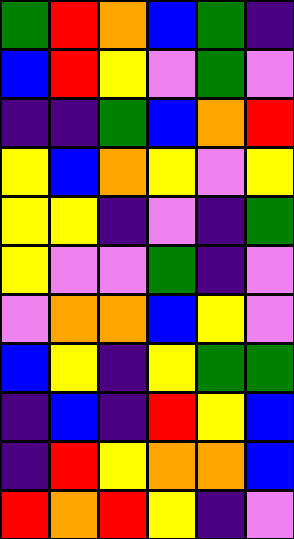[["green", "red", "orange", "blue", "green", "indigo"], ["blue", "red", "yellow", "violet", "green", "violet"], ["indigo", "indigo", "green", "blue", "orange", "red"], ["yellow", "blue", "orange", "yellow", "violet", "yellow"], ["yellow", "yellow", "indigo", "violet", "indigo", "green"], ["yellow", "violet", "violet", "green", "indigo", "violet"], ["violet", "orange", "orange", "blue", "yellow", "violet"], ["blue", "yellow", "indigo", "yellow", "green", "green"], ["indigo", "blue", "indigo", "red", "yellow", "blue"], ["indigo", "red", "yellow", "orange", "orange", "blue"], ["red", "orange", "red", "yellow", "indigo", "violet"]]